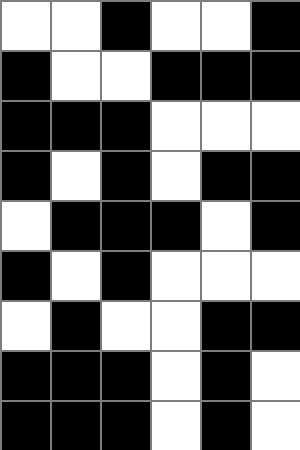[["white", "white", "black", "white", "white", "black"], ["black", "white", "white", "black", "black", "black"], ["black", "black", "black", "white", "white", "white"], ["black", "white", "black", "white", "black", "black"], ["white", "black", "black", "black", "white", "black"], ["black", "white", "black", "white", "white", "white"], ["white", "black", "white", "white", "black", "black"], ["black", "black", "black", "white", "black", "white"], ["black", "black", "black", "white", "black", "white"]]